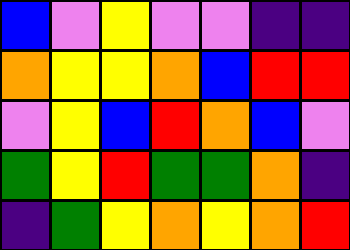[["blue", "violet", "yellow", "violet", "violet", "indigo", "indigo"], ["orange", "yellow", "yellow", "orange", "blue", "red", "red"], ["violet", "yellow", "blue", "red", "orange", "blue", "violet"], ["green", "yellow", "red", "green", "green", "orange", "indigo"], ["indigo", "green", "yellow", "orange", "yellow", "orange", "red"]]